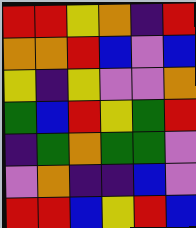[["red", "red", "yellow", "orange", "indigo", "red"], ["orange", "orange", "red", "blue", "violet", "blue"], ["yellow", "indigo", "yellow", "violet", "violet", "orange"], ["green", "blue", "red", "yellow", "green", "red"], ["indigo", "green", "orange", "green", "green", "violet"], ["violet", "orange", "indigo", "indigo", "blue", "violet"], ["red", "red", "blue", "yellow", "red", "blue"]]